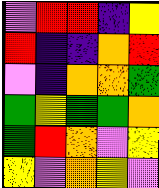[["violet", "red", "red", "indigo", "yellow"], ["red", "indigo", "indigo", "orange", "red"], ["violet", "indigo", "orange", "orange", "green"], ["green", "yellow", "green", "green", "orange"], ["green", "red", "orange", "violet", "yellow"], ["yellow", "violet", "orange", "yellow", "violet"]]